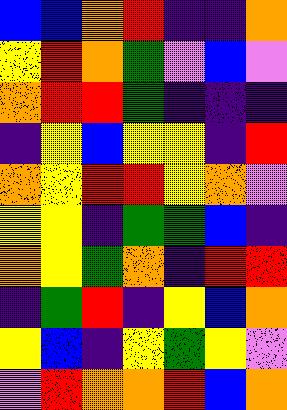[["blue", "blue", "orange", "red", "indigo", "indigo", "orange"], ["yellow", "red", "orange", "green", "violet", "blue", "violet"], ["orange", "red", "red", "green", "indigo", "indigo", "indigo"], ["indigo", "yellow", "blue", "yellow", "yellow", "indigo", "red"], ["orange", "yellow", "red", "red", "yellow", "orange", "violet"], ["yellow", "yellow", "indigo", "green", "green", "blue", "indigo"], ["orange", "yellow", "green", "orange", "indigo", "red", "red"], ["indigo", "green", "red", "indigo", "yellow", "blue", "orange"], ["yellow", "blue", "indigo", "yellow", "green", "yellow", "violet"], ["violet", "red", "orange", "orange", "red", "blue", "orange"]]